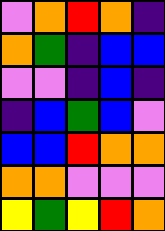[["violet", "orange", "red", "orange", "indigo"], ["orange", "green", "indigo", "blue", "blue"], ["violet", "violet", "indigo", "blue", "indigo"], ["indigo", "blue", "green", "blue", "violet"], ["blue", "blue", "red", "orange", "orange"], ["orange", "orange", "violet", "violet", "violet"], ["yellow", "green", "yellow", "red", "orange"]]